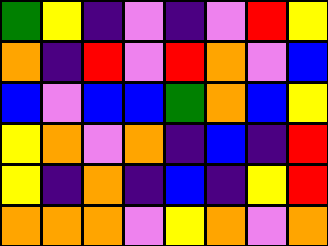[["green", "yellow", "indigo", "violet", "indigo", "violet", "red", "yellow"], ["orange", "indigo", "red", "violet", "red", "orange", "violet", "blue"], ["blue", "violet", "blue", "blue", "green", "orange", "blue", "yellow"], ["yellow", "orange", "violet", "orange", "indigo", "blue", "indigo", "red"], ["yellow", "indigo", "orange", "indigo", "blue", "indigo", "yellow", "red"], ["orange", "orange", "orange", "violet", "yellow", "orange", "violet", "orange"]]